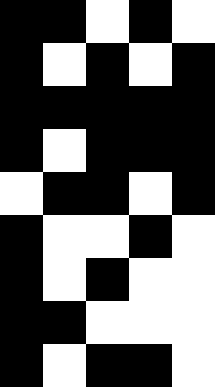[["black", "black", "white", "black", "white"], ["black", "white", "black", "white", "black"], ["black", "black", "black", "black", "black"], ["black", "white", "black", "black", "black"], ["white", "black", "black", "white", "black"], ["black", "white", "white", "black", "white"], ["black", "white", "black", "white", "white"], ["black", "black", "white", "white", "white"], ["black", "white", "black", "black", "white"]]